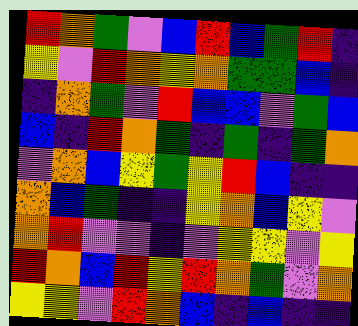[["red", "orange", "green", "violet", "blue", "red", "blue", "green", "red", "indigo"], ["yellow", "violet", "red", "orange", "yellow", "orange", "green", "green", "blue", "indigo"], ["indigo", "orange", "green", "violet", "red", "blue", "blue", "violet", "green", "blue"], ["blue", "indigo", "red", "orange", "green", "indigo", "green", "indigo", "green", "orange"], ["violet", "orange", "blue", "yellow", "green", "yellow", "red", "blue", "indigo", "indigo"], ["orange", "blue", "green", "indigo", "indigo", "yellow", "orange", "blue", "yellow", "violet"], ["orange", "red", "violet", "violet", "indigo", "violet", "yellow", "yellow", "violet", "yellow"], ["red", "orange", "blue", "red", "yellow", "red", "orange", "green", "violet", "orange"], ["yellow", "yellow", "violet", "red", "orange", "blue", "indigo", "blue", "indigo", "indigo"]]